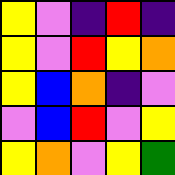[["yellow", "violet", "indigo", "red", "indigo"], ["yellow", "violet", "red", "yellow", "orange"], ["yellow", "blue", "orange", "indigo", "violet"], ["violet", "blue", "red", "violet", "yellow"], ["yellow", "orange", "violet", "yellow", "green"]]